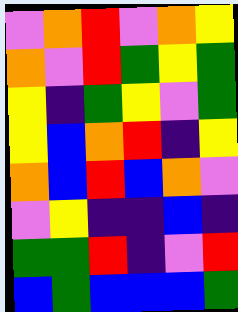[["violet", "orange", "red", "violet", "orange", "yellow"], ["orange", "violet", "red", "green", "yellow", "green"], ["yellow", "indigo", "green", "yellow", "violet", "green"], ["yellow", "blue", "orange", "red", "indigo", "yellow"], ["orange", "blue", "red", "blue", "orange", "violet"], ["violet", "yellow", "indigo", "indigo", "blue", "indigo"], ["green", "green", "red", "indigo", "violet", "red"], ["blue", "green", "blue", "blue", "blue", "green"]]